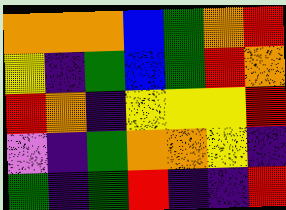[["orange", "orange", "orange", "blue", "green", "orange", "red"], ["yellow", "indigo", "green", "blue", "green", "red", "orange"], ["red", "orange", "indigo", "yellow", "yellow", "yellow", "red"], ["violet", "indigo", "green", "orange", "orange", "yellow", "indigo"], ["green", "indigo", "green", "red", "indigo", "indigo", "red"]]